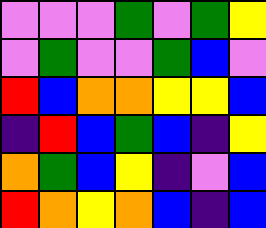[["violet", "violet", "violet", "green", "violet", "green", "yellow"], ["violet", "green", "violet", "violet", "green", "blue", "violet"], ["red", "blue", "orange", "orange", "yellow", "yellow", "blue"], ["indigo", "red", "blue", "green", "blue", "indigo", "yellow"], ["orange", "green", "blue", "yellow", "indigo", "violet", "blue"], ["red", "orange", "yellow", "orange", "blue", "indigo", "blue"]]